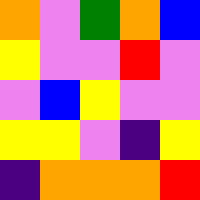[["orange", "violet", "green", "orange", "blue"], ["yellow", "violet", "violet", "red", "violet"], ["violet", "blue", "yellow", "violet", "violet"], ["yellow", "yellow", "violet", "indigo", "yellow"], ["indigo", "orange", "orange", "orange", "red"]]